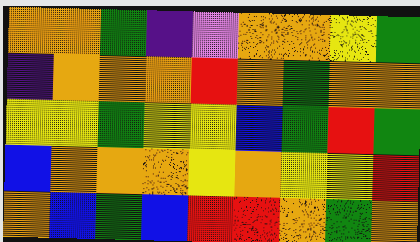[["orange", "orange", "green", "indigo", "violet", "orange", "orange", "yellow", "green"], ["indigo", "orange", "orange", "orange", "red", "orange", "green", "orange", "orange"], ["yellow", "yellow", "green", "yellow", "yellow", "blue", "green", "red", "green"], ["blue", "orange", "orange", "orange", "yellow", "orange", "yellow", "yellow", "red"], ["orange", "blue", "green", "blue", "red", "red", "orange", "green", "orange"]]